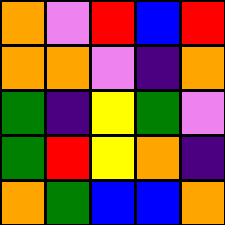[["orange", "violet", "red", "blue", "red"], ["orange", "orange", "violet", "indigo", "orange"], ["green", "indigo", "yellow", "green", "violet"], ["green", "red", "yellow", "orange", "indigo"], ["orange", "green", "blue", "blue", "orange"]]